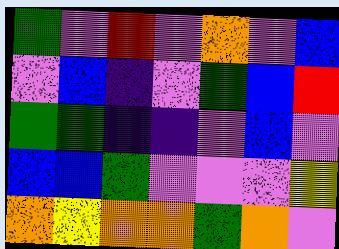[["green", "violet", "red", "violet", "orange", "violet", "blue"], ["violet", "blue", "indigo", "violet", "green", "blue", "red"], ["green", "green", "indigo", "indigo", "violet", "blue", "violet"], ["blue", "blue", "green", "violet", "violet", "violet", "yellow"], ["orange", "yellow", "orange", "orange", "green", "orange", "violet"]]